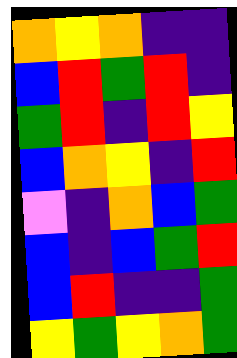[["orange", "yellow", "orange", "indigo", "indigo"], ["blue", "red", "green", "red", "indigo"], ["green", "red", "indigo", "red", "yellow"], ["blue", "orange", "yellow", "indigo", "red"], ["violet", "indigo", "orange", "blue", "green"], ["blue", "indigo", "blue", "green", "red"], ["blue", "red", "indigo", "indigo", "green"], ["yellow", "green", "yellow", "orange", "green"]]